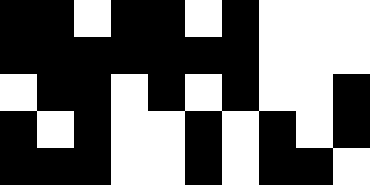[["black", "black", "white", "black", "black", "white", "black", "white", "white", "white"], ["black", "black", "black", "black", "black", "black", "black", "white", "white", "white"], ["white", "black", "black", "white", "black", "white", "black", "white", "white", "black"], ["black", "white", "black", "white", "white", "black", "white", "black", "white", "black"], ["black", "black", "black", "white", "white", "black", "white", "black", "black", "white"]]